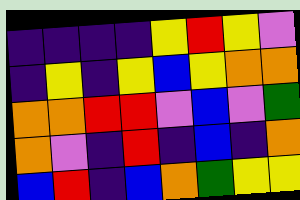[["indigo", "indigo", "indigo", "indigo", "yellow", "red", "yellow", "violet"], ["indigo", "yellow", "indigo", "yellow", "blue", "yellow", "orange", "orange"], ["orange", "orange", "red", "red", "violet", "blue", "violet", "green"], ["orange", "violet", "indigo", "red", "indigo", "blue", "indigo", "orange"], ["blue", "red", "indigo", "blue", "orange", "green", "yellow", "yellow"]]